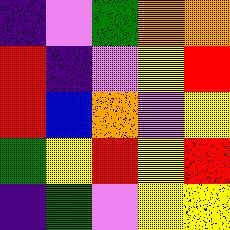[["indigo", "violet", "green", "orange", "orange"], ["red", "indigo", "violet", "yellow", "red"], ["red", "blue", "orange", "violet", "yellow"], ["green", "yellow", "red", "yellow", "red"], ["indigo", "green", "violet", "yellow", "yellow"]]